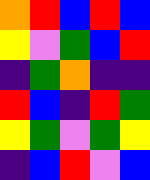[["orange", "red", "blue", "red", "blue"], ["yellow", "violet", "green", "blue", "red"], ["indigo", "green", "orange", "indigo", "indigo"], ["red", "blue", "indigo", "red", "green"], ["yellow", "green", "violet", "green", "yellow"], ["indigo", "blue", "red", "violet", "blue"]]